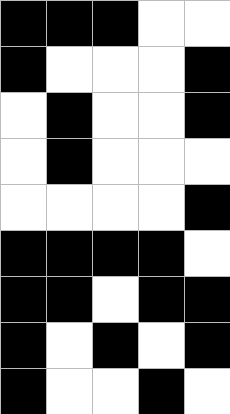[["black", "black", "black", "white", "white"], ["black", "white", "white", "white", "black"], ["white", "black", "white", "white", "black"], ["white", "black", "white", "white", "white"], ["white", "white", "white", "white", "black"], ["black", "black", "black", "black", "white"], ["black", "black", "white", "black", "black"], ["black", "white", "black", "white", "black"], ["black", "white", "white", "black", "white"]]